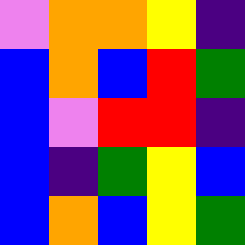[["violet", "orange", "orange", "yellow", "indigo"], ["blue", "orange", "blue", "red", "green"], ["blue", "violet", "red", "red", "indigo"], ["blue", "indigo", "green", "yellow", "blue"], ["blue", "orange", "blue", "yellow", "green"]]